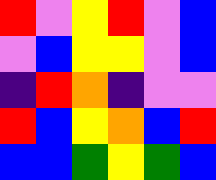[["red", "violet", "yellow", "red", "violet", "blue"], ["violet", "blue", "yellow", "yellow", "violet", "blue"], ["indigo", "red", "orange", "indigo", "violet", "violet"], ["red", "blue", "yellow", "orange", "blue", "red"], ["blue", "blue", "green", "yellow", "green", "blue"]]